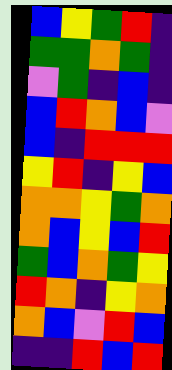[["blue", "yellow", "green", "red", "indigo"], ["green", "green", "orange", "green", "indigo"], ["violet", "green", "indigo", "blue", "indigo"], ["blue", "red", "orange", "blue", "violet"], ["blue", "indigo", "red", "red", "red"], ["yellow", "red", "indigo", "yellow", "blue"], ["orange", "orange", "yellow", "green", "orange"], ["orange", "blue", "yellow", "blue", "red"], ["green", "blue", "orange", "green", "yellow"], ["red", "orange", "indigo", "yellow", "orange"], ["orange", "blue", "violet", "red", "blue"], ["indigo", "indigo", "red", "blue", "red"]]